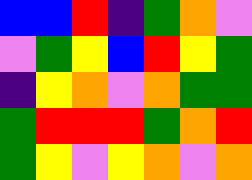[["blue", "blue", "red", "indigo", "green", "orange", "violet"], ["violet", "green", "yellow", "blue", "red", "yellow", "green"], ["indigo", "yellow", "orange", "violet", "orange", "green", "green"], ["green", "red", "red", "red", "green", "orange", "red"], ["green", "yellow", "violet", "yellow", "orange", "violet", "orange"]]